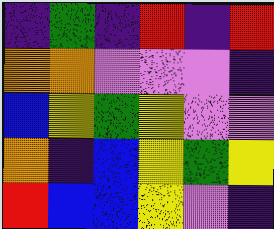[["indigo", "green", "indigo", "red", "indigo", "red"], ["orange", "orange", "violet", "violet", "violet", "indigo"], ["blue", "yellow", "green", "yellow", "violet", "violet"], ["orange", "indigo", "blue", "yellow", "green", "yellow"], ["red", "blue", "blue", "yellow", "violet", "indigo"]]